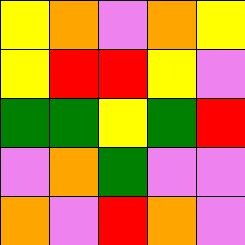[["yellow", "orange", "violet", "orange", "yellow"], ["yellow", "red", "red", "yellow", "violet"], ["green", "green", "yellow", "green", "red"], ["violet", "orange", "green", "violet", "violet"], ["orange", "violet", "red", "orange", "violet"]]